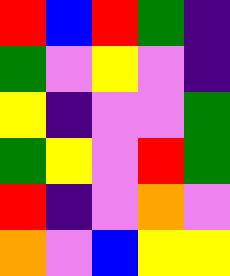[["red", "blue", "red", "green", "indigo"], ["green", "violet", "yellow", "violet", "indigo"], ["yellow", "indigo", "violet", "violet", "green"], ["green", "yellow", "violet", "red", "green"], ["red", "indigo", "violet", "orange", "violet"], ["orange", "violet", "blue", "yellow", "yellow"]]